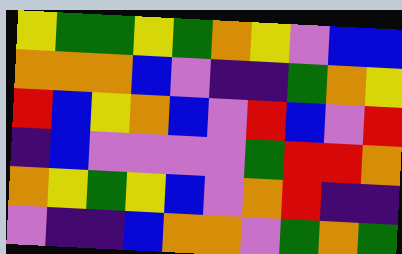[["yellow", "green", "green", "yellow", "green", "orange", "yellow", "violet", "blue", "blue"], ["orange", "orange", "orange", "blue", "violet", "indigo", "indigo", "green", "orange", "yellow"], ["red", "blue", "yellow", "orange", "blue", "violet", "red", "blue", "violet", "red"], ["indigo", "blue", "violet", "violet", "violet", "violet", "green", "red", "red", "orange"], ["orange", "yellow", "green", "yellow", "blue", "violet", "orange", "red", "indigo", "indigo"], ["violet", "indigo", "indigo", "blue", "orange", "orange", "violet", "green", "orange", "green"]]